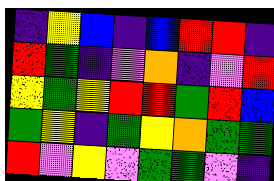[["indigo", "yellow", "blue", "indigo", "blue", "red", "red", "indigo"], ["red", "green", "indigo", "violet", "orange", "indigo", "violet", "red"], ["yellow", "green", "yellow", "red", "red", "green", "red", "blue"], ["green", "yellow", "indigo", "green", "yellow", "orange", "green", "green"], ["red", "violet", "yellow", "violet", "green", "green", "violet", "indigo"]]